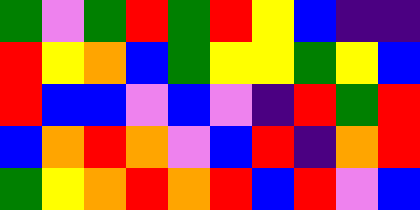[["green", "violet", "green", "red", "green", "red", "yellow", "blue", "indigo", "indigo"], ["red", "yellow", "orange", "blue", "green", "yellow", "yellow", "green", "yellow", "blue"], ["red", "blue", "blue", "violet", "blue", "violet", "indigo", "red", "green", "red"], ["blue", "orange", "red", "orange", "violet", "blue", "red", "indigo", "orange", "red"], ["green", "yellow", "orange", "red", "orange", "red", "blue", "red", "violet", "blue"]]